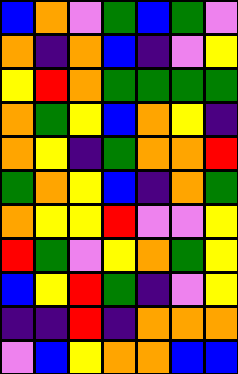[["blue", "orange", "violet", "green", "blue", "green", "violet"], ["orange", "indigo", "orange", "blue", "indigo", "violet", "yellow"], ["yellow", "red", "orange", "green", "green", "green", "green"], ["orange", "green", "yellow", "blue", "orange", "yellow", "indigo"], ["orange", "yellow", "indigo", "green", "orange", "orange", "red"], ["green", "orange", "yellow", "blue", "indigo", "orange", "green"], ["orange", "yellow", "yellow", "red", "violet", "violet", "yellow"], ["red", "green", "violet", "yellow", "orange", "green", "yellow"], ["blue", "yellow", "red", "green", "indigo", "violet", "yellow"], ["indigo", "indigo", "red", "indigo", "orange", "orange", "orange"], ["violet", "blue", "yellow", "orange", "orange", "blue", "blue"]]